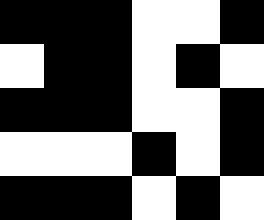[["black", "black", "black", "white", "white", "black"], ["white", "black", "black", "white", "black", "white"], ["black", "black", "black", "white", "white", "black"], ["white", "white", "white", "black", "white", "black"], ["black", "black", "black", "white", "black", "white"]]